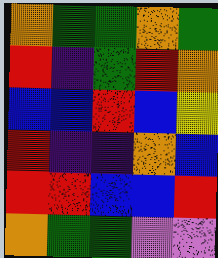[["orange", "green", "green", "orange", "green"], ["red", "indigo", "green", "red", "orange"], ["blue", "blue", "red", "blue", "yellow"], ["red", "indigo", "indigo", "orange", "blue"], ["red", "red", "blue", "blue", "red"], ["orange", "green", "green", "violet", "violet"]]